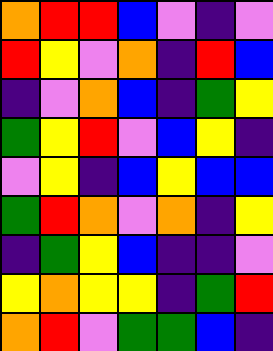[["orange", "red", "red", "blue", "violet", "indigo", "violet"], ["red", "yellow", "violet", "orange", "indigo", "red", "blue"], ["indigo", "violet", "orange", "blue", "indigo", "green", "yellow"], ["green", "yellow", "red", "violet", "blue", "yellow", "indigo"], ["violet", "yellow", "indigo", "blue", "yellow", "blue", "blue"], ["green", "red", "orange", "violet", "orange", "indigo", "yellow"], ["indigo", "green", "yellow", "blue", "indigo", "indigo", "violet"], ["yellow", "orange", "yellow", "yellow", "indigo", "green", "red"], ["orange", "red", "violet", "green", "green", "blue", "indigo"]]